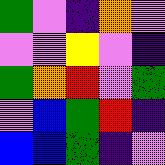[["green", "violet", "indigo", "orange", "violet"], ["violet", "violet", "yellow", "violet", "indigo"], ["green", "orange", "red", "violet", "green"], ["violet", "blue", "green", "red", "indigo"], ["blue", "blue", "green", "indigo", "violet"]]